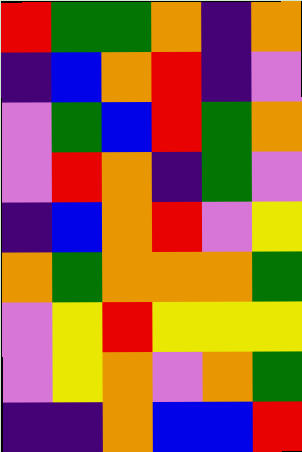[["red", "green", "green", "orange", "indigo", "orange"], ["indigo", "blue", "orange", "red", "indigo", "violet"], ["violet", "green", "blue", "red", "green", "orange"], ["violet", "red", "orange", "indigo", "green", "violet"], ["indigo", "blue", "orange", "red", "violet", "yellow"], ["orange", "green", "orange", "orange", "orange", "green"], ["violet", "yellow", "red", "yellow", "yellow", "yellow"], ["violet", "yellow", "orange", "violet", "orange", "green"], ["indigo", "indigo", "orange", "blue", "blue", "red"]]